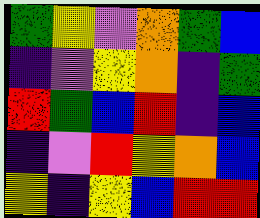[["green", "yellow", "violet", "orange", "green", "blue"], ["indigo", "violet", "yellow", "orange", "indigo", "green"], ["red", "green", "blue", "red", "indigo", "blue"], ["indigo", "violet", "red", "yellow", "orange", "blue"], ["yellow", "indigo", "yellow", "blue", "red", "red"]]